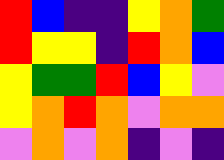[["red", "blue", "indigo", "indigo", "yellow", "orange", "green"], ["red", "yellow", "yellow", "indigo", "red", "orange", "blue"], ["yellow", "green", "green", "red", "blue", "yellow", "violet"], ["yellow", "orange", "red", "orange", "violet", "orange", "orange"], ["violet", "orange", "violet", "orange", "indigo", "violet", "indigo"]]